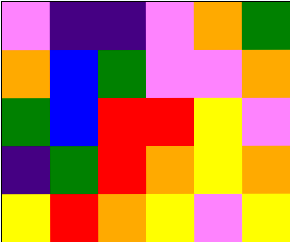[["violet", "indigo", "indigo", "violet", "orange", "green"], ["orange", "blue", "green", "violet", "violet", "orange"], ["green", "blue", "red", "red", "yellow", "violet"], ["indigo", "green", "red", "orange", "yellow", "orange"], ["yellow", "red", "orange", "yellow", "violet", "yellow"]]